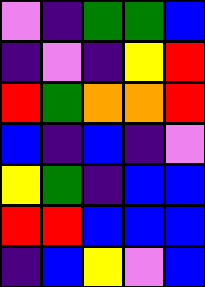[["violet", "indigo", "green", "green", "blue"], ["indigo", "violet", "indigo", "yellow", "red"], ["red", "green", "orange", "orange", "red"], ["blue", "indigo", "blue", "indigo", "violet"], ["yellow", "green", "indigo", "blue", "blue"], ["red", "red", "blue", "blue", "blue"], ["indigo", "blue", "yellow", "violet", "blue"]]